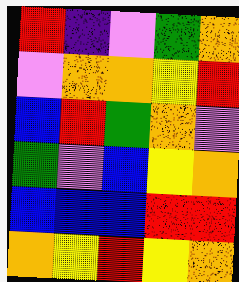[["red", "indigo", "violet", "green", "orange"], ["violet", "orange", "orange", "yellow", "red"], ["blue", "red", "green", "orange", "violet"], ["green", "violet", "blue", "yellow", "orange"], ["blue", "blue", "blue", "red", "red"], ["orange", "yellow", "red", "yellow", "orange"]]